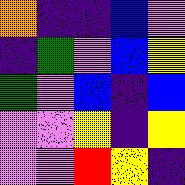[["orange", "indigo", "indigo", "blue", "violet"], ["indigo", "green", "violet", "blue", "yellow"], ["green", "violet", "blue", "indigo", "blue"], ["violet", "violet", "yellow", "indigo", "yellow"], ["violet", "violet", "red", "yellow", "indigo"]]